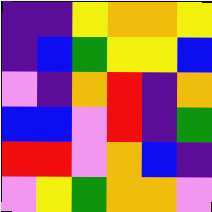[["indigo", "indigo", "yellow", "orange", "orange", "yellow"], ["indigo", "blue", "green", "yellow", "yellow", "blue"], ["violet", "indigo", "orange", "red", "indigo", "orange"], ["blue", "blue", "violet", "red", "indigo", "green"], ["red", "red", "violet", "orange", "blue", "indigo"], ["violet", "yellow", "green", "orange", "orange", "violet"]]